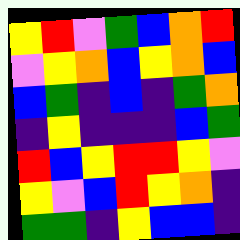[["yellow", "red", "violet", "green", "blue", "orange", "red"], ["violet", "yellow", "orange", "blue", "yellow", "orange", "blue"], ["blue", "green", "indigo", "blue", "indigo", "green", "orange"], ["indigo", "yellow", "indigo", "indigo", "indigo", "blue", "green"], ["red", "blue", "yellow", "red", "red", "yellow", "violet"], ["yellow", "violet", "blue", "red", "yellow", "orange", "indigo"], ["green", "green", "indigo", "yellow", "blue", "blue", "indigo"]]